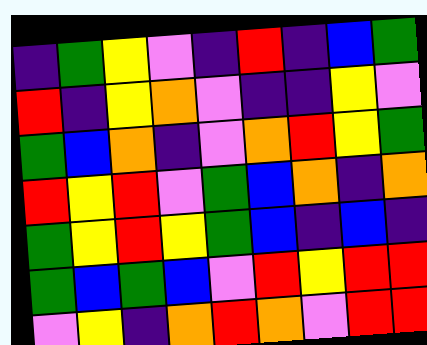[["indigo", "green", "yellow", "violet", "indigo", "red", "indigo", "blue", "green"], ["red", "indigo", "yellow", "orange", "violet", "indigo", "indigo", "yellow", "violet"], ["green", "blue", "orange", "indigo", "violet", "orange", "red", "yellow", "green"], ["red", "yellow", "red", "violet", "green", "blue", "orange", "indigo", "orange"], ["green", "yellow", "red", "yellow", "green", "blue", "indigo", "blue", "indigo"], ["green", "blue", "green", "blue", "violet", "red", "yellow", "red", "red"], ["violet", "yellow", "indigo", "orange", "red", "orange", "violet", "red", "red"]]